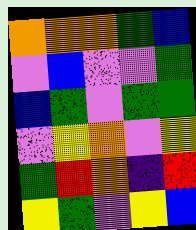[["orange", "orange", "orange", "green", "blue"], ["violet", "blue", "violet", "violet", "green"], ["blue", "green", "violet", "green", "green"], ["violet", "yellow", "orange", "violet", "yellow"], ["green", "red", "orange", "indigo", "red"], ["yellow", "green", "violet", "yellow", "blue"]]